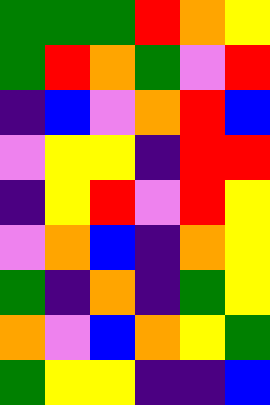[["green", "green", "green", "red", "orange", "yellow"], ["green", "red", "orange", "green", "violet", "red"], ["indigo", "blue", "violet", "orange", "red", "blue"], ["violet", "yellow", "yellow", "indigo", "red", "red"], ["indigo", "yellow", "red", "violet", "red", "yellow"], ["violet", "orange", "blue", "indigo", "orange", "yellow"], ["green", "indigo", "orange", "indigo", "green", "yellow"], ["orange", "violet", "blue", "orange", "yellow", "green"], ["green", "yellow", "yellow", "indigo", "indigo", "blue"]]